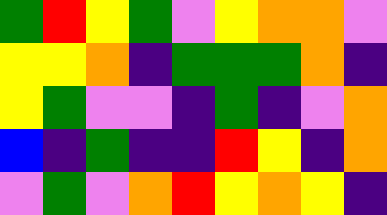[["green", "red", "yellow", "green", "violet", "yellow", "orange", "orange", "violet"], ["yellow", "yellow", "orange", "indigo", "green", "green", "green", "orange", "indigo"], ["yellow", "green", "violet", "violet", "indigo", "green", "indigo", "violet", "orange"], ["blue", "indigo", "green", "indigo", "indigo", "red", "yellow", "indigo", "orange"], ["violet", "green", "violet", "orange", "red", "yellow", "orange", "yellow", "indigo"]]